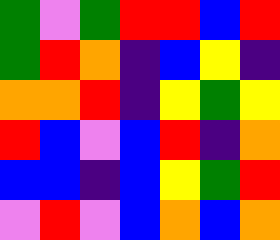[["green", "violet", "green", "red", "red", "blue", "red"], ["green", "red", "orange", "indigo", "blue", "yellow", "indigo"], ["orange", "orange", "red", "indigo", "yellow", "green", "yellow"], ["red", "blue", "violet", "blue", "red", "indigo", "orange"], ["blue", "blue", "indigo", "blue", "yellow", "green", "red"], ["violet", "red", "violet", "blue", "orange", "blue", "orange"]]